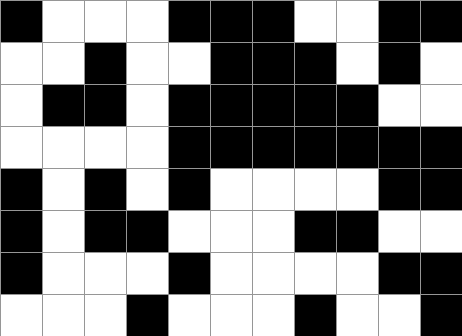[["black", "white", "white", "white", "black", "black", "black", "white", "white", "black", "black"], ["white", "white", "black", "white", "white", "black", "black", "black", "white", "black", "white"], ["white", "black", "black", "white", "black", "black", "black", "black", "black", "white", "white"], ["white", "white", "white", "white", "black", "black", "black", "black", "black", "black", "black"], ["black", "white", "black", "white", "black", "white", "white", "white", "white", "black", "black"], ["black", "white", "black", "black", "white", "white", "white", "black", "black", "white", "white"], ["black", "white", "white", "white", "black", "white", "white", "white", "white", "black", "black"], ["white", "white", "white", "black", "white", "white", "white", "black", "white", "white", "black"]]